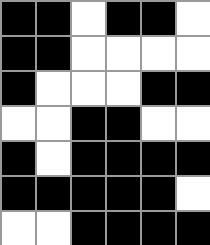[["black", "black", "white", "black", "black", "white"], ["black", "black", "white", "white", "white", "white"], ["black", "white", "white", "white", "black", "black"], ["white", "white", "black", "black", "white", "white"], ["black", "white", "black", "black", "black", "black"], ["black", "black", "black", "black", "black", "white"], ["white", "white", "black", "black", "black", "black"]]